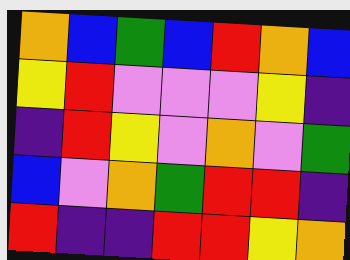[["orange", "blue", "green", "blue", "red", "orange", "blue"], ["yellow", "red", "violet", "violet", "violet", "yellow", "indigo"], ["indigo", "red", "yellow", "violet", "orange", "violet", "green"], ["blue", "violet", "orange", "green", "red", "red", "indigo"], ["red", "indigo", "indigo", "red", "red", "yellow", "orange"]]